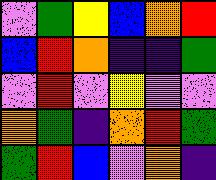[["violet", "green", "yellow", "blue", "orange", "red"], ["blue", "red", "orange", "indigo", "indigo", "green"], ["violet", "red", "violet", "yellow", "violet", "violet"], ["orange", "green", "indigo", "orange", "red", "green"], ["green", "red", "blue", "violet", "orange", "indigo"]]